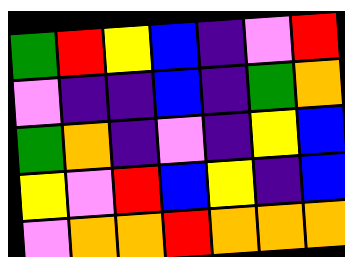[["green", "red", "yellow", "blue", "indigo", "violet", "red"], ["violet", "indigo", "indigo", "blue", "indigo", "green", "orange"], ["green", "orange", "indigo", "violet", "indigo", "yellow", "blue"], ["yellow", "violet", "red", "blue", "yellow", "indigo", "blue"], ["violet", "orange", "orange", "red", "orange", "orange", "orange"]]